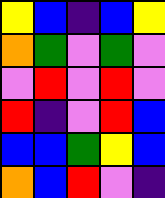[["yellow", "blue", "indigo", "blue", "yellow"], ["orange", "green", "violet", "green", "violet"], ["violet", "red", "violet", "red", "violet"], ["red", "indigo", "violet", "red", "blue"], ["blue", "blue", "green", "yellow", "blue"], ["orange", "blue", "red", "violet", "indigo"]]